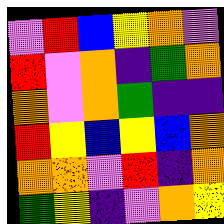[["violet", "red", "blue", "yellow", "orange", "violet"], ["red", "violet", "orange", "indigo", "green", "orange"], ["orange", "violet", "orange", "green", "indigo", "indigo"], ["red", "yellow", "blue", "yellow", "blue", "orange"], ["orange", "orange", "violet", "red", "indigo", "orange"], ["green", "yellow", "indigo", "violet", "orange", "yellow"]]